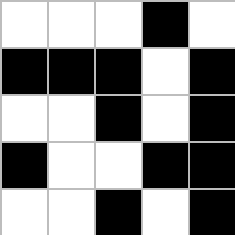[["white", "white", "white", "black", "white"], ["black", "black", "black", "white", "black"], ["white", "white", "black", "white", "black"], ["black", "white", "white", "black", "black"], ["white", "white", "black", "white", "black"]]